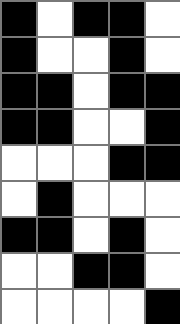[["black", "white", "black", "black", "white"], ["black", "white", "white", "black", "white"], ["black", "black", "white", "black", "black"], ["black", "black", "white", "white", "black"], ["white", "white", "white", "black", "black"], ["white", "black", "white", "white", "white"], ["black", "black", "white", "black", "white"], ["white", "white", "black", "black", "white"], ["white", "white", "white", "white", "black"]]